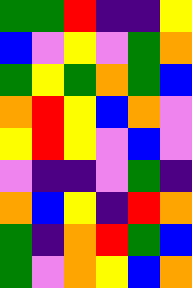[["green", "green", "red", "indigo", "indigo", "yellow"], ["blue", "violet", "yellow", "violet", "green", "orange"], ["green", "yellow", "green", "orange", "green", "blue"], ["orange", "red", "yellow", "blue", "orange", "violet"], ["yellow", "red", "yellow", "violet", "blue", "violet"], ["violet", "indigo", "indigo", "violet", "green", "indigo"], ["orange", "blue", "yellow", "indigo", "red", "orange"], ["green", "indigo", "orange", "red", "green", "blue"], ["green", "violet", "orange", "yellow", "blue", "orange"]]